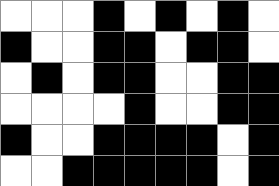[["white", "white", "white", "black", "white", "black", "white", "black", "white"], ["black", "white", "white", "black", "black", "white", "black", "black", "white"], ["white", "black", "white", "black", "black", "white", "white", "black", "black"], ["white", "white", "white", "white", "black", "white", "white", "black", "black"], ["black", "white", "white", "black", "black", "black", "black", "white", "black"], ["white", "white", "black", "black", "black", "black", "black", "white", "black"]]